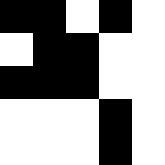[["black", "black", "white", "black", "white"], ["white", "black", "black", "white", "white"], ["black", "black", "black", "white", "white"], ["white", "white", "white", "black", "white"], ["white", "white", "white", "black", "white"]]